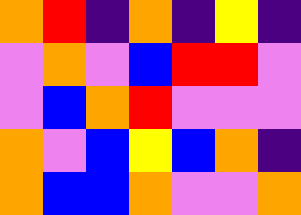[["orange", "red", "indigo", "orange", "indigo", "yellow", "indigo"], ["violet", "orange", "violet", "blue", "red", "red", "violet"], ["violet", "blue", "orange", "red", "violet", "violet", "violet"], ["orange", "violet", "blue", "yellow", "blue", "orange", "indigo"], ["orange", "blue", "blue", "orange", "violet", "violet", "orange"]]